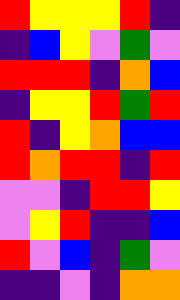[["red", "yellow", "yellow", "yellow", "red", "indigo"], ["indigo", "blue", "yellow", "violet", "green", "violet"], ["red", "red", "red", "indigo", "orange", "blue"], ["indigo", "yellow", "yellow", "red", "green", "red"], ["red", "indigo", "yellow", "orange", "blue", "blue"], ["red", "orange", "red", "red", "indigo", "red"], ["violet", "violet", "indigo", "red", "red", "yellow"], ["violet", "yellow", "red", "indigo", "indigo", "blue"], ["red", "violet", "blue", "indigo", "green", "violet"], ["indigo", "indigo", "violet", "indigo", "orange", "orange"]]